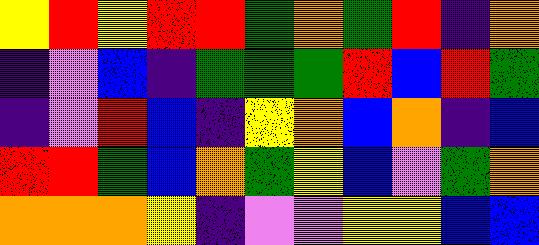[["yellow", "red", "yellow", "red", "red", "green", "orange", "green", "red", "indigo", "orange"], ["indigo", "violet", "blue", "indigo", "green", "green", "green", "red", "blue", "red", "green"], ["indigo", "violet", "red", "blue", "indigo", "yellow", "orange", "blue", "orange", "indigo", "blue"], ["red", "red", "green", "blue", "orange", "green", "yellow", "blue", "violet", "green", "orange"], ["orange", "orange", "orange", "yellow", "indigo", "violet", "violet", "yellow", "yellow", "blue", "blue"]]